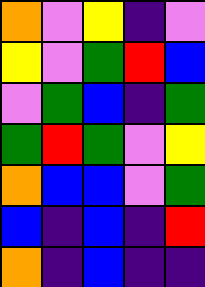[["orange", "violet", "yellow", "indigo", "violet"], ["yellow", "violet", "green", "red", "blue"], ["violet", "green", "blue", "indigo", "green"], ["green", "red", "green", "violet", "yellow"], ["orange", "blue", "blue", "violet", "green"], ["blue", "indigo", "blue", "indigo", "red"], ["orange", "indigo", "blue", "indigo", "indigo"]]